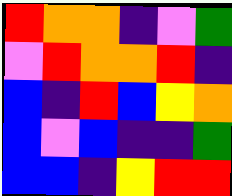[["red", "orange", "orange", "indigo", "violet", "green"], ["violet", "red", "orange", "orange", "red", "indigo"], ["blue", "indigo", "red", "blue", "yellow", "orange"], ["blue", "violet", "blue", "indigo", "indigo", "green"], ["blue", "blue", "indigo", "yellow", "red", "red"]]